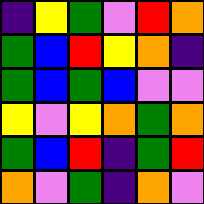[["indigo", "yellow", "green", "violet", "red", "orange"], ["green", "blue", "red", "yellow", "orange", "indigo"], ["green", "blue", "green", "blue", "violet", "violet"], ["yellow", "violet", "yellow", "orange", "green", "orange"], ["green", "blue", "red", "indigo", "green", "red"], ["orange", "violet", "green", "indigo", "orange", "violet"]]